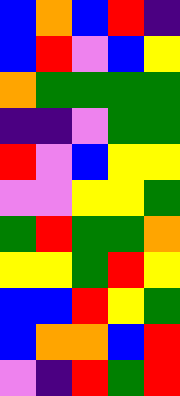[["blue", "orange", "blue", "red", "indigo"], ["blue", "red", "violet", "blue", "yellow"], ["orange", "green", "green", "green", "green"], ["indigo", "indigo", "violet", "green", "green"], ["red", "violet", "blue", "yellow", "yellow"], ["violet", "violet", "yellow", "yellow", "green"], ["green", "red", "green", "green", "orange"], ["yellow", "yellow", "green", "red", "yellow"], ["blue", "blue", "red", "yellow", "green"], ["blue", "orange", "orange", "blue", "red"], ["violet", "indigo", "red", "green", "red"]]